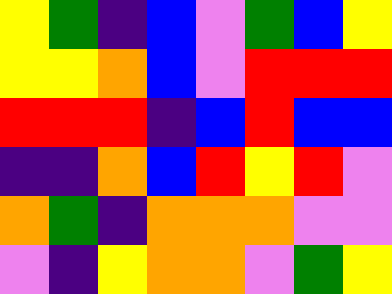[["yellow", "green", "indigo", "blue", "violet", "green", "blue", "yellow"], ["yellow", "yellow", "orange", "blue", "violet", "red", "red", "red"], ["red", "red", "red", "indigo", "blue", "red", "blue", "blue"], ["indigo", "indigo", "orange", "blue", "red", "yellow", "red", "violet"], ["orange", "green", "indigo", "orange", "orange", "orange", "violet", "violet"], ["violet", "indigo", "yellow", "orange", "orange", "violet", "green", "yellow"]]